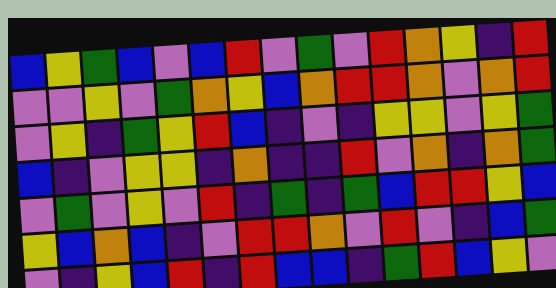[["blue", "yellow", "green", "blue", "violet", "blue", "red", "violet", "green", "violet", "red", "orange", "yellow", "indigo", "red"], ["violet", "violet", "yellow", "violet", "green", "orange", "yellow", "blue", "orange", "red", "red", "orange", "violet", "orange", "red"], ["violet", "yellow", "indigo", "green", "yellow", "red", "blue", "indigo", "violet", "indigo", "yellow", "yellow", "violet", "yellow", "green"], ["blue", "indigo", "violet", "yellow", "yellow", "indigo", "orange", "indigo", "indigo", "red", "violet", "orange", "indigo", "orange", "green"], ["violet", "green", "violet", "yellow", "violet", "red", "indigo", "green", "indigo", "green", "blue", "red", "red", "yellow", "blue"], ["yellow", "blue", "orange", "blue", "indigo", "violet", "red", "red", "orange", "violet", "red", "violet", "indigo", "blue", "green"], ["violet", "indigo", "yellow", "blue", "red", "indigo", "red", "blue", "blue", "indigo", "green", "red", "blue", "yellow", "violet"]]